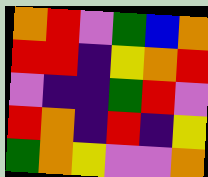[["orange", "red", "violet", "green", "blue", "orange"], ["red", "red", "indigo", "yellow", "orange", "red"], ["violet", "indigo", "indigo", "green", "red", "violet"], ["red", "orange", "indigo", "red", "indigo", "yellow"], ["green", "orange", "yellow", "violet", "violet", "orange"]]